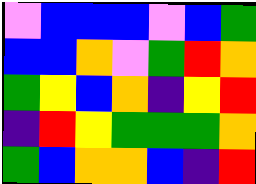[["violet", "blue", "blue", "blue", "violet", "blue", "green"], ["blue", "blue", "orange", "violet", "green", "red", "orange"], ["green", "yellow", "blue", "orange", "indigo", "yellow", "red"], ["indigo", "red", "yellow", "green", "green", "green", "orange"], ["green", "blue", "orange", "orange", "blue", "indigo", "red"]]